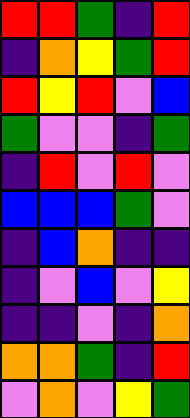[["red", "red", "green", "indigo", "red"], ["indigo", "orange", "yellow", "green", "red"], ["red", "yellow", "red", "violet", "blue"], ["green", "violet", "violet", "indigo", "green"], ["indigo", "red", "violet", "red", "violet"], ["blue", "blue", "blue", "green", "violet"], ["indigo", "blue", "orange", "indigo", "indigo"], ["indigo", "violet", "blue", "violet", "yellow"], ["indigo", "indigo", "violet", "indigo", "orange"], ["orange", "orange", "green", "indigo", "red"], ["violet", "orange", "violet", "yellow", "green"]]